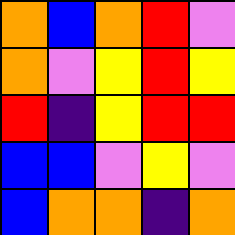[["orange", "blue", "orange", "red", "violet"], ["orange", "violet", "yellow", "red", "yellow"], ["red", "indigo", "yellow", "red", "red"], ["blue", "blue", "violet", "yellow", "violet"], ["blue", "orange", "orange", "indigo", "orange"]]